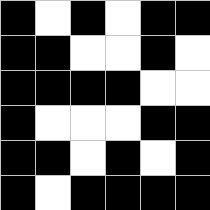[["black", "white", "black", "white", "black", "black"], ["black", "black", "white", "white", "black", "white"], ["black", "black", "black", "black", "white", "white"], ["black", "white", "white", "white", "black", "black"], ["black", "black", "white", "black", "white", "black"], ["black", "white", "black", "black", "black", "black"]]